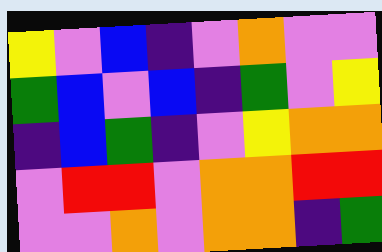[["yellow", "violet", "blue", "indigo", "violet", "orange", "violet", "violet"], ["green", "blue", "violet", "blue", "indigo", "green", "violet", "yellow"], ["indigo", "blue", "green", "indigo", "violet", "yellow", "orange", "orange"], ["violet", "red", "red", "violet", "orange", "orange", "red", "red"], ["violet", "violet", "orange", "violet", "orange", "orange", "indigo", "green"]]